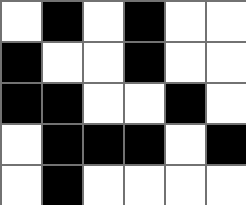[["white", "black", "white", "black", "white", "white"], ["black", "white", "white", "black", "white", "white"], ["black", "black", "white", "white", "black", "white"], ["white", "black", "black", "black", "white", "black"], ["white", "black", "white", "white", "white", "white"]]